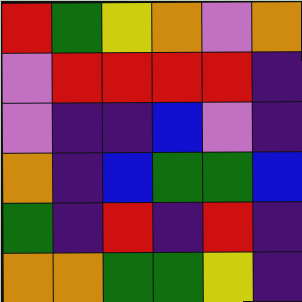[["red", "green", "yellow", "orange", "violet", "orange"], ["violet", "red", "red", "red", "red", "indigo"], ["violet", "indigo", "indigo", "blue", "violet", "indigo"], ["orange", "indigo", "blue", "green", "green", "blue"], ["green", "indigo", "red", "indigo", "red", "indigo"], ["orange", "orange", "green", "green", "yellow", "indigo"]]